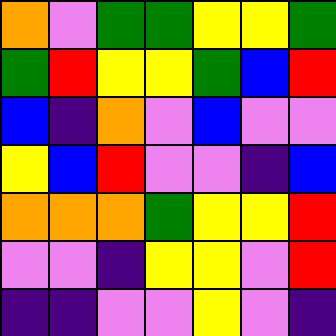[["orange", "violet", "green", "green", "yellow", "yellow", "green"], ["green", "red", "yellow", "yellow", "green", "blue", "red"], ["blue", "indigo", "orange", "violet", "blue", "violet", "violet"], ["yellow", "blue", "red", "violet", "violet", "indigo", "blue"], ["orange", "orange", "orange", "green", "yellow", "yellow", "red"], ["violet", "violet", "indigo", "yellow", "yellow", "violet", "red"], ["indigo", "indigo", "violet", "violet", "yellow", "violet", "indigo"]]